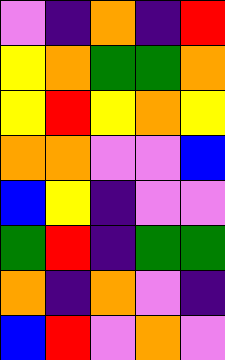[["violet", "indigo", "orange", "indigo", "red"], ["yellow", "orange", "green", "green", "orange"], ["yellow", "red", "yellow", "orange", "yellow"], ["orange", "orange", "violet", "violet", "blue"], ["blue", "yellow", "indigo", "violet", "violet"], ["green", "red", "indigo", "green", "green"], ["orange", "indigo", "orange", "violet", "indigo"], ["blue", "red", "violet", "orange", "violet"]]